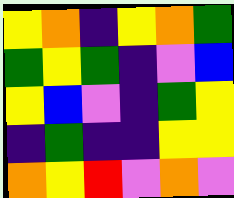[["yellow", "orange", "indigo", "yellow", "orange", "green"], ["green", "yellow", "green", "indigo", "violet", "blue"], ["yellow", "blue", "violet", "indigo", "green", "yellow"], ["indigo", "green", "indigo", "indigo", "yellow", "yellow"], ["orange", "yellow", "red", "violet", "orange", "violet"]]